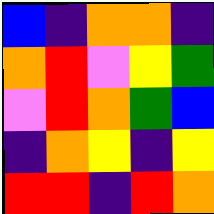[["blue", "indigo", "orange", "orange", "indigo"], ["orange", "red", "violet", "yellow", "green"], ["violet", "red", "orange", "green", "blue"], ["indigo", "orange", "yellow", "indigo", "yellow"], ["red", "red", "indigo", "red", "orange"]]